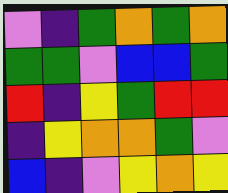[["violet", "indigo", "green", "orange", "green", "orange"], ["green", "green", "violet", "blue", "blue", "green"], ["red", "indigo", "yellow", "green", "red", "red"], ["indigo", "yellow", "orange", "orange", "green", "violet"], ["blue", "indigo", "violet", "yellow", "orange", "yellow"]]